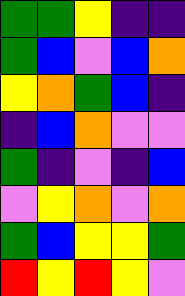[["green", "green", "yellow", "indigo", "indigo"], ["green", "blue", "violet", "blue", "orange"], ["yellow", "orange", "green", "blue", "indigo"], ["indigo", "blue", "orange", "violet", "violet"], ["green", "indigo", "violet", "indigo", "blue"], ["violet", "yellow", "orange", "violet", "orange"], ["green", "blue", "yellow", "yellow", "green"], ["red", "yellow", "red", "yellow", "violet"]]